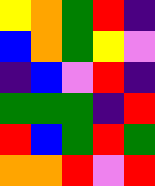[["yellow", "orange", "green", "red", "indigo"], ["blue", "orange", "green", "yellow", "violet"], ["indigo", "blue", "violet", "red", "indigo"], ["green", "green", "green", "indigo", "red"], ["red", "blue", "green", "red", "green"], ["orange", "orange", "red", "violet", "red"]]